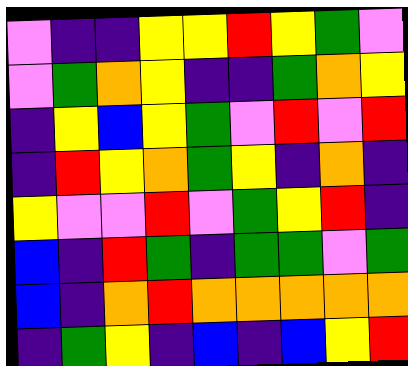[["violet", "indigo", "indigo", "yellow", "yellow", "red", "yellow", "green", "violet"], ["violet", "green", "orange", "yellow", "indigo", "indigo", "green", "orange", "yellow"], ["indigo", "yellow", "blue", "yellow", "green", "violet", "red", "violet", "red"], ["indigo", "red", "yellow", "orange", "green", "yellow", "indigo", "orange", "indigo"], ["yellow", "violet", "violet", "red", "violet", "green", "yellow", "red", "indigo"], ["blue", "indigo", "red", "green", "indigo", "green", "green", "violet", "green"], ["blue", "indigo", "orange", "red", "orange", "orange", "orange", "orange", "orange"], ["indigo", "green", "yellow", "indigo", "blue", "indigo", "blue", "yellow", "red"]]